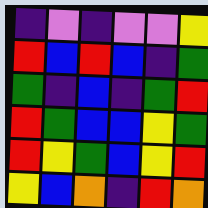[["indigo", "violet", "indigo", "violet", "violet", "yellow"], ["red", "blue", "red", "blue", "indigo", "green"], ["green", "indigo", "blue", "indigo", "green", "red"], ["red", "green", "blue", "blue", "yellow", "green"], ["red", "yellow", "green", "blue", "yellow", "red"], ["yellow", "blue", "orange", "indigo", "red", "orange"]]